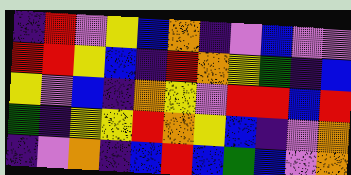[["indigo", "red", "violet", "yellow", "blue", "orange", "indigo", "violet", "blue", "violet", "violet"], ["red", "red", "yellow", "blue", "indigo", "red", "orange", "yellow", "green", "indigo", "blue"], ["yellow", "violet", "blue", "indigo", "orange", "yellow", "violet", "red", "red", "blue", "red"], ["green", "indigo", "yellow", "yellow", "red", "orange", "yellow", "blue", "indigo", "violet", "orange"], ["indigo", "violet", "orange", "indigo", "blue", "red", "blue", "green", "blue", "violet", "orange"]]